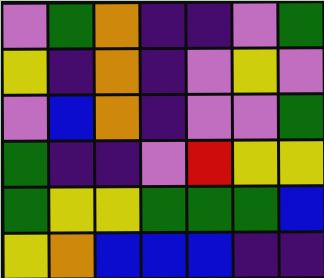[["violet", "green", "orange", "indigo", "indigo", "violet", "green"], ["yellow", "indigo", "orange", "indigo", "violet", "yellow", "violet"], ["violet", "blue", "orange", "indigo", "violet", "violet", "green"], ["green", "indigo", "indigo", "violet", "red", "yellow", "yellow"], ["green", "yellow", "yellow", "green", "green", "green", "blue"], ["yellow", "orange", "blue", "blue", "blue", "indigo", "indigo"]]